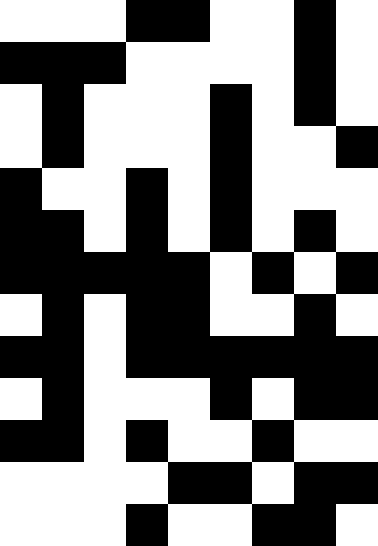[["white", "white", "white", "black", "black", "white", "white", "black", "white"], ["black", "black", "black", "white", "white", "white", "white", "black", "white"], ["white", "black", "white", "white", "white", "black", "white", "black", "white"], ["white", "black", "white", "white", "white", "black", "white", "white", "black"], ["black", "white", "white", "black", "white", "black", "white", "white", "white"], ["black", "black", "white", "black", "white", "black", "white", "black", "white"], ["black", "black", "black", "black", "black", "white", "black", "white", "black"], ["white", "black", "white", "black", "black", "white", "white", "black", "white"], ["black", "black", "white", "black", "black", "black", "black", "black", "black"], ["white", "black", "white", "white", "white", "black", "white", "black", "black"], ["black", "black", "white", "black", "white", "white", "black", "white", "white"], ["white", "white", "white", "white", "black", "black", "white", "black", "black"], ["white", "white", "white", "black", "white", "white", "black", "black", "white"]]